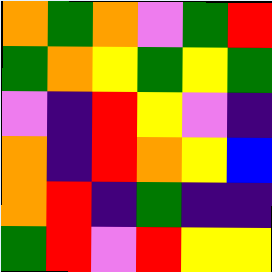[["orange", "green", "orange", "violet", "green", "red"], ["green", "orange", "yellow", "green", "yellow", "green"], ["violet", "indigo", "red", "yellow", "violet", "indigo"], ["orange", "indigo", "red", "orange", "yellow", "blue"], ["orange", "red", "indigo", "green", "indigo", "indigo"], ["green", "red", "violet", "red", "yellow", "yellow"]]